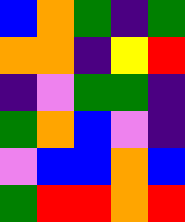[["blue", "orange", "green", "indigo", "green"], ["orange", "orange", "indigo", "yellow", "red"], ["indigo", "violet", "green", "green", "indigo"], ["green", "orange", "blue", "violet", "indigo"], ["violet", "blue", "blue", "orange", "blue"], ["green", "red", "red", "orange", "red"]]